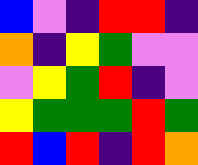[["blue", "violet", "indigo", "red", "red", "indigo"], ["orange", "indigo", "yellow", "green", "violet", "violet"], ["violet", "yellow", "green", "red", "indigo", "violet"], ["yellow", "green", "green", "green", "red", "green"], ["red", "blue", "red", "indigo", "red", "orange"]]